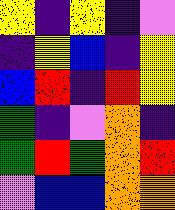[["yellow", "indigo", "yellow", "indigo", "violet"], ["indigo", "yellow", "blue", "indigo", "yellow"], ["blue", "red", "indigo", "red", "yellow"], ["green", "indigo", "violet", "orange", "indigo"], ["green", "red", "green", "orange", "red"], ["violet", "blue", "blue", "orange", "orange"]]